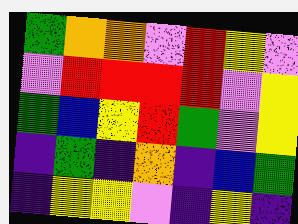[["green", "orange", "orange", "violet", "red", "yellow", "violet"], ["violet", "red", "red", "red", "red", "violet", "yellow"], ["green", "blue", "yellow", "red", "green", "violet", "yellow"], ["indigo", "green", "indigo", "orange", "indigo", "blue", "green"], ["indigo", "yellow", "yellow", "violet", "indigo", "yellow", "indigo"]]